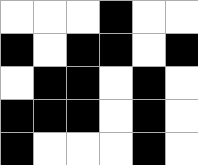[["white", "white", "white", "black", "white", "white"], ["black", "white", "black", "black", "white", "black"], ["white", "black", "black", "white", "black", "white"], ["black", "black", "black", "white", "black", "white"], ["black", "white", "white", "white", "black", "white"]]